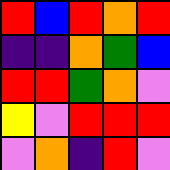[["red", "blue", "red", "orange", "red"], ["indigo", "indigo", "orange", "green", "blue"], ["red", "red", "green", "orange", "violet"], ["yellow", "violet", "red", "red", "red"], ["violet", "orange", "indigo", "red", "violet"]]